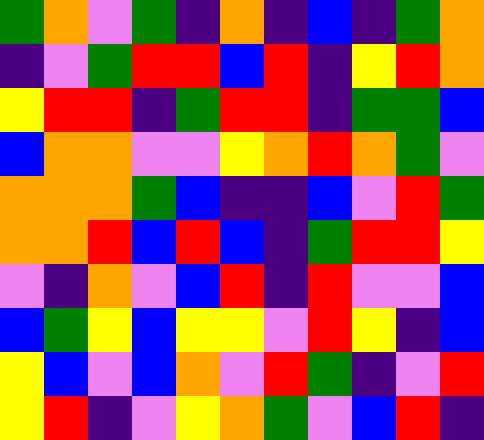[["green", "orange", "violet", "green", "indigo", "orange", "indigo", "blue", "indigo", "green", "orange"], ["indigo", "violet", "green", "red", "red", "blue", "red", "indigo", "yellow", "red", "orange"], ["yellow", "red", "red", "indigo", "green", "red", "red", "indigo", "green", "green", "blue"], ["blue", "orange", "orange", "violet", "violet", "yellow", "orange", "red", "orange", "green", "violet"], ["orange", "orange", "orange", "green", "blue", "indigo", "indigo", "blue", "violet", "red", "green"], ["orange", "orange", "red", "blue", "red", "blue", "indigo", "green", "red", "red", "yellow"], ["violet", "indigo", "orange", "violet", "blue", "red", "indigo", "red", "violet", "violet", "blue"], ["blue", "green", "yellow", "blue", "yellow", "yellow", "violet", "red", "yellow", "indigo", "blue"], ["yellow", "blue", "violet", "blue", "orange", "violet", "red", "green", "indigo", "violet", "red"], ["yellow", "red", "indigo", "violet", "yellow", "orange", "green", "violet", "blue", "red", "indigo"]]